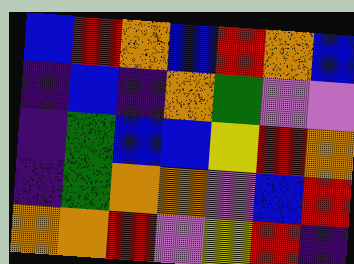[["blue", "red", "orange", "blue", "red", "orange", "blue"], ["indigo", "blue", "indigo", "orange", "green", "violet", "violet"], ["indigo", "green", "blue", "blue", "yellow", "red", "orange"], ["indigo", "green", "orange", "orange", "violet", "blue", "red"], ["orange", "orange", "red", "violet", "yellow", "red", "indigo"]]